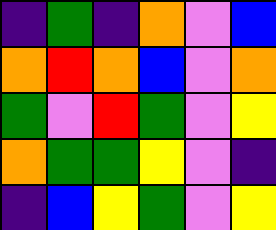[["indigo", "green", "indigo", "orange", "violet", "blue"], ["orange", "red", "orange", "blue", "violet", "orange"], ["green", "violet", "red", "green", "violet", "yellow"], ["orange", "green", "green", "yellow", "violet", "indigo"], ["indigo", "blue", "yellow", "green", "violet", "yellow"]]